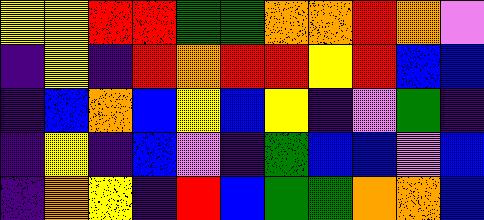[["yellow", "yellow", "red", "red", "green", "green", "orange", "orange", "red", "orange", "violet"], ["indigo", "yellow", "indigo", "red", "orange", "red", "red", "yellow", "red", "blue", "blue"], ["indigo", "blue", "orange", "blue", "yellow", "blue", "yellow", "indigo", "violet", "green", "indigo"], ["indigo", "yellow", "indigo", "blue", "violet", "indigo", "green", "blue", "blue", "violet", "blue"], ["indigo", "orange", "yellow", "indigo", "red", "blue", "green", "green", "orange", "orange", "blue"]]